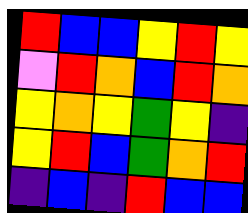[["red", "blue", "blue", "yellow", "red", "yellow"], ["violet", "red", "orange", "blue", "red", "orange"], ["yellow", "orange", "yellow", "green", "yellow", "indigo"], ["yellow", "red", "blue", "green", "orange", "red"], ["indigo", "blue", "indigo", "red", "blue", "blue"]]